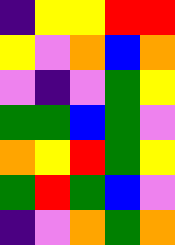[["indigo", "yellow", "yellow", "red", "red"], ["yellow", "violet", "orange", "blue", "orange"], ["violet", "indigo", "violet", "green", "yellow"], ["green", "green", "blue", "green", "violet"], ["orange", "yellow", "red", "green", "yellow"], ["green", "red", "green", "blue", "violet"], ["indigo", "violet", "orange", "green", "orange"]]